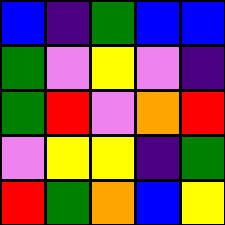[["blue", "indigo", "green", "blue", "blue"], ["green", "violet", "yellow", "violet", "indigo"], ["green", "red", "violet", "orange", "red"], ["violet", "yellow", "yellow", "indigo", "green"], ["red", "green", "orange", "blue", "yellow"]]